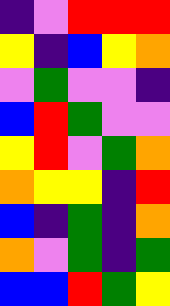[["indigo", "violet", "red", "red", "red"], ["yellow", "indigo", "blue", "yellow", "orange"], ["violet", "green", "violet", "violet", "indigo"], ["blue", "red", "green", "violet", "violet"], ["yellow", "red", "violet", "green", "orange"], ["orange", "yellow", "yellow", "indigo", "red"], ["blue", "indigo", "green", "indigo", "orange"], ["orange", "violet", "green", "indigo", "green"], ["blue", "blue", "red", "green", "yellow"]]